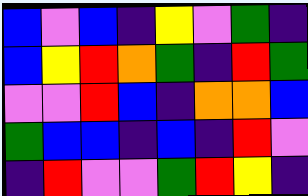[["blue", "violet", "blue", "indigo", "yellow", "violet", "green", "indigo"], ["blue", "yellow", "red", "orange", "green", "indigo", "red", "green"], ["violet", "violet", "red", "blue", "indigo", "orange", "orange", "blue"], ["green", "blue", "blue", "indigo", "blue", "indigo", "red", "violet"], ["indigo", "red", "violet", "violet", "green", "red", "yellow", "indigo"]]